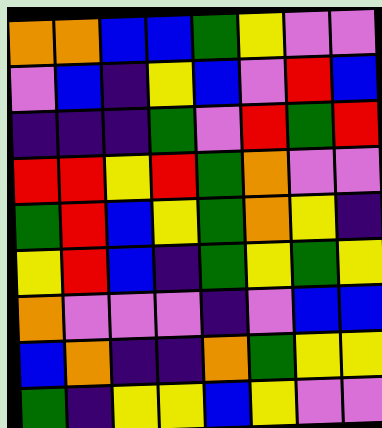[["orange", "orange", "blue", "blue", "green", "yellow", "violet", "violet"], ["violet", "blue", "indigo", "yellow", "blue", "violet", "red", "blue"], ["indigo", "indigo", "indigo", "green", "violet", "red", "green", "red"], ["red", "red", "yellow", "red", "green", "orange", "violet", "violet"], ["green", "red", "blue", "yellow", "green", "orange", "yellow", "indigo"], ["yellow", "red", "blue", "indigo", "green", "yellow", "green", "yellow"], ["orange", "violet", "violet", "violet", "indigo", "violet", "blue", "blue"], ["blue", "orange", "indigo", "indigo", "orange", "green", "yellow", "yellow"], ["green", "indigo", "yellow", "yellow", "blue", "yellow", "violet", "violet"]]